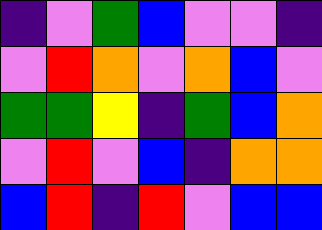[["indigo", "violet", "green", "blue", "violet", "violet", "indigo"], ["violet", "red", "orange", "violet", "orange", "blue", "violet"], ["green", "green", "yellow", "indigo", "green", "blue", "orange"], ["violet", "red", "violet", "blue", "indigo", "orange", "orange"], ["blue", "red", "indigo", "red", "violet", "blue", "blue"]]